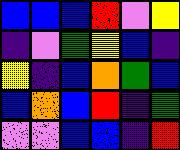[["blue", "blue", "blue", "red", "violet", "yellow"], ["indigo", "violet", "green", "yellow", "blue", "indigo"], ["yellow", "indigo", "blue", "orange", "green", "blue"], ["blue", "orange", "blue", "red", "indigo", "green"], ["violet", "violet", "blue", "blue", "indigo", "red"]]